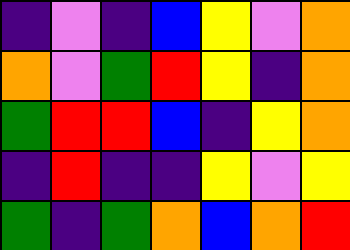[["indigo", "violet", "indigo", "blue", "yellow", "violet", "orange"], ["orange", "violet", "green", "red", "yellow", "indigo", "orange"], ["green", "red", "red", "blue", "indigo", "yellow", "orange"], ["indigo", "red", "indigo", "indigo", "yellow", "violet", "yellow"], ["green", "indigo", "green", "orange", "blue", "orange", "red"]]